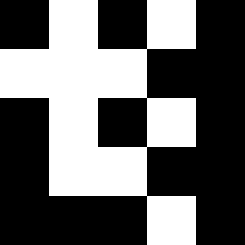[["black", "white", "black", "white", "black"], ["white", "white", "white", "black", "black"], ["black", "white", "black", "white", "black"], ["black", "white", "white", "black", "black"], ["black", "black", "black", "white", "black"]]